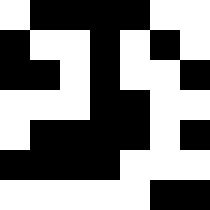[["white", "black", "black", "black", "black", "white", "white"], ["black", "white", "white", "black", "white", "black", "white"], ["black", "black", "white", "black", "white", "white", "black"], ["white", "white", "white", "black", "black", "white", "white"], ["white", "black", "black", "black", "black", "white", "black"], ["black", "black", "black", "black", "white", "white", "white"], ["white", "white", "white", "white", "white", "black", "black"]]